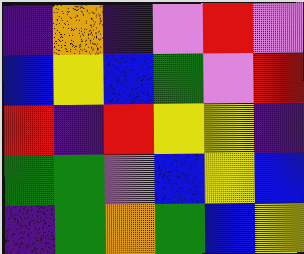[["indigo", "orange", "indigo", "violet", "red", "violet"], ["blue", "yellow", "blue", "green", "violet", "red"], ["red", "indigo", "red", "yellow", "yellow", "indigo"], ["green", "green", "violet", "blue", "yellow", "blue"], ["indigo", "green", "orange", "green", "blue", "yellow"]]